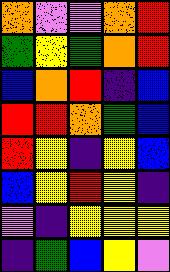[["orange", "violet", "violet", "orange", "red"], ["green", "yellow", "green", "orange", "red"], ["blue", "orange", "red", "indigo", "blue"], ["red", "red", "orange", "green", "blue"], ["red", "yellow", "indigo", "yellow", "blue"], ["blue", "yellow", "red", "yellow", "indigo"], ["violet", "indigo", "yellow", "yellow", "yellow"], ["indigo", "green", "blue", "yellow", "violet"]]